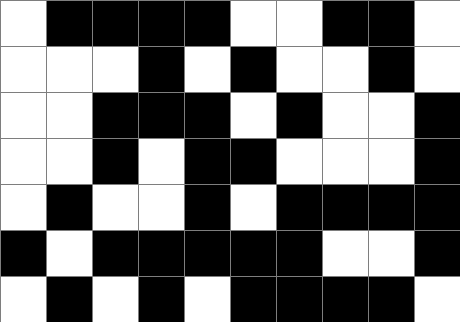[["white", "black", "black", "black", "black", "white", "white", "black", "black", "white"], ["white", "white", "white", "black", "white", "black", "white", "white", "black", "white"], ["white", "white", "black", "black", "black", "white", "black", "white", "white", "black"], ["white", "white", "black", "white", "black", "black", "white", "white", "white", "black"], ["white", "black", "white", "white", "black", "white", "black", "black", "black", "black"], ["black", "white", "black", "black", "black", "black", "black", "white", "white", "black"], ["white", "black", "white", "black", "white", "black", "black", "black", "black", "white"]]